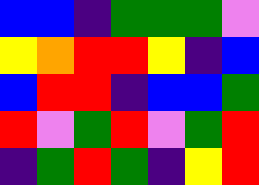[["blue", "blue", "indigo", "green", "green", "green", "violet"], ["yellow", "orange", "red", "red", "yellow", "indigo", "blue"], ["blue", "red", "red", "indigo", "blue", "blue", "green"], ["red", "violet", "green", "red", "violet", "green", "red"], ["indigo", "green", "red", "green", "indigo", "yellow", "red"]]